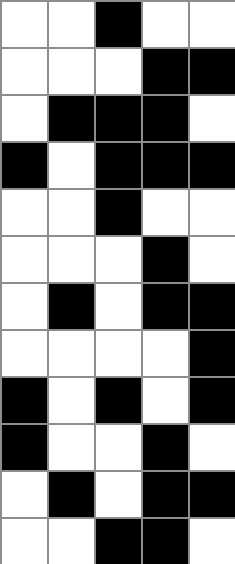[["white", "white", "black", "white", "white"], ["white", "white", "white", "black", "black"], ["white", "black", "black", "black", "white"], ["black", "white", "black", "black", "black"], ["white", "white", "black", "white", "white"], ["white", "white", "white", "black", "white"], ["white", "black", "white", "black", "black"], ["white", "white", "white", "white", "black"], ["black", "white", "black", "white", "black"], ["black", "white", "white", "black", "white"], ["white", "black", "white", "black", "black"], ["white", "white", "black", "black", "white"]]